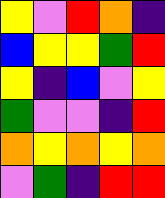[["yellow", "violet", "red", "orange", "indigo"], ["blue", "yellow", "yellow", "green", "red"], ["yellow", "indigo", "blue", "violet", "yellow"], ["green", "violet", "violet", "indigo", "red"], ["orange", "yellow", "orange", "yellow", "orange"], ["violet", "green", "indigo", "red", "red"]]